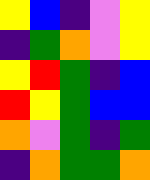[["yellow", "blue", "indigo", "violet", "yellow"], ["indigo", "green", "orange", "violet", "yellow"], ["yellow", "red", "green", "indigo", "blue"], ["red", "yellow", "green", "blue", "blue"], ["orange", "violet", "green", "indigo", "green"], ["indigo", "orange", "green", "green", "orange"]]